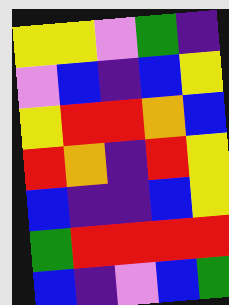[["yellow", "yellow", "violet", "green", "indigo"], ["violet", "blue", "indigo", "blue", "yellow"], ["yellow", "red", "red", "orange", "blue"], ["red", "orange", "indigo", "red", "yellow"], ["blue", "indigo", "indigo", "blue", "yellow"], ["green", "red", "red", "red", "red"], ["blue", "indigo", "violet", "blue", "green"]]